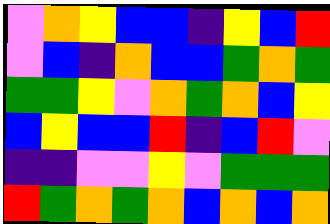[["violet", "orange", "yellow", "blue", "blue", "indigo", "yellow", "blue", "red"], ["violet", "blue", "indigo", "orange", "blue", "blue", "green", "orange", "green"], ["green", "green", "yellow", "violet", "orange", "green", "orange", "blue", "yellow"], ["blue", "yellow", "blue", "blue", "red", "indigo", "blue", "red", "violet"], ["indigo", "indigo", "violet", "violet", "yellow", "violet", "green", "green", "green"], ["red", "green", "orange", "green", "orange", "blue", "orange", "blue", "orange"]]